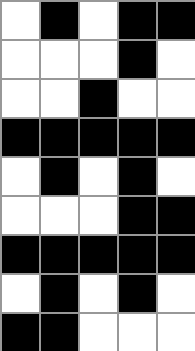[["white", "black", "white", "black", "black"], ["white", "white", "white", "black", "white"], ["white", "white", "black", "white", "white"], ["black", "black", "black", "black", "black"], ["white", "black", "white", "black", "white"], ["white", "white", "white", "black", "black"], ["black", "black", "black", "black", "black"], ["white", "black", "white", "black", "white"], ["black", "black", "white", "white", "white"]]